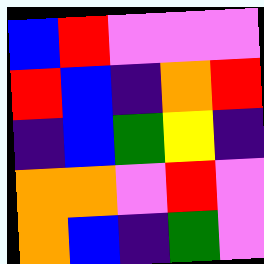[["blue", "red", "violet", "violet", "violet"], ["red", "blue", "indigo", "orange", "red"], ["indigo", "blue", "green", "yellow", "indigo"], ["orange", "orange", "violet", "red", "violet"], ["orange", "blue", "indigo", "green", "violet"]]